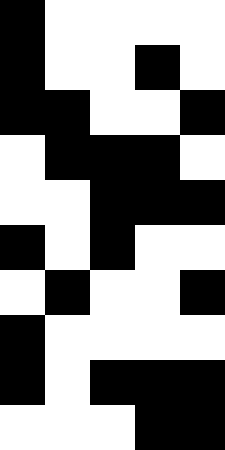[["black", "white", "white", "white", "white"], ["black", "white", "white", "black", "white"], ["black", "black", "white", "white", "black"], ["white", "black", "black", "black", "white"], ["white", "white", "black", "black", "black"], ["black", "white", "black", "white", "white"], ["white", "black", "white", "white", "black"], ["black", "white", "white", "white", "white"], ["black", "white", "black", "black", "black"], ["white", "white", "white", "black", "black"]]